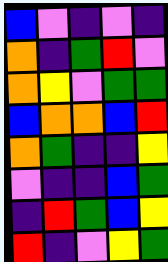[["blue", "violet", "indigo", "violet", "indigo"], ["orange", "indigo", "green", "red", "violet"], ["orange", "yellow", "violet", "green", "green"], ["blue", "orange", "orange", "blue", "red"], ["orange", "green", "indigo", "indigo", "yellow"], ["violet", "indigo", "indigo", "blue", "green"], ["indigo", "red", "green", "blue", "yellow"], ["red", "indigo", "violet", "yellow", "green"]]